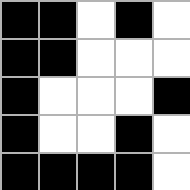[["black", "black", "white", "black", "white"], ["black", "black", "white", "white", "white"], ["black", "white", "white", "white", "black"], ["black", "white", "white", "black", "white"], ["black", "black", "black", "black", "white"]]